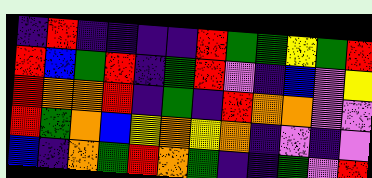[["indigo", "red", "indigo", "indigo", "indigo", "indigo", "red", "green", "green", "yellow", "green", "red"], ["red", "blue", "green", "red", "indigo", "green", "red", "violet", "indigo", "blue", "violet", "yellow"], ["red", "orange", "orange", "red", "indigo", "green", "indigo", "red", "orange", "orange", "violet", "violet"], ["red", "green", "orange", "blue", "yellow", "orange", "yellow", "orange", "indigo", "violet", "indigo", "violet"], ["blue", "indigo", "orange", "green", "red", "orange", "green", "indigo", "indigo", "green", "violet", "red"]]